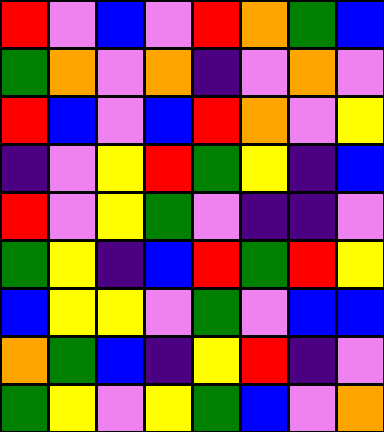[["red", "violet", "blue", "violet", "red", "orange", "green", "blue"], ["green", "orange", "violet", "orange", "indigo", "violet", "orange", "violet"], ["red", "blue", "violet", "blue", "red", "orange", "violet", "yellow"], ["indigo", "violet", "yellow", "red", "green", "yellow", "indigo", "blue"], ["red", "violet", "yellow", "green", "violet", "indigo", "indigo", "violet"], ["green", "yellow", "indigo", "blue", "red", "green", "red", "yellow"], ["blue", "yellow", "yellow", "violet", "green", "violet", "blue", "blue"], ["orange", "green", "blue", "indigo", "yellow", "red", "indigo", "violet"], ["green", "yellow", "violet", "yellow", "green", "blue", "violet", "orange"]]